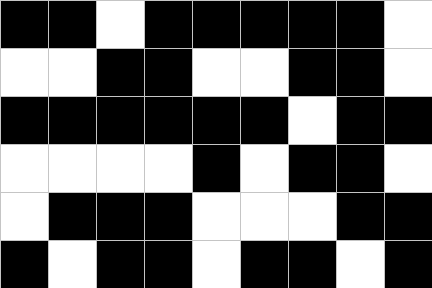[["black", "black", "white", "black", "black", "black", "black", "black", "white"], ["white", "white", "black", "black", "white", "white", "black", "black", "white"], ["black", "black", "black", "black", "black", "black", "white", "black", "black"], ["white", "white", "white", "white", "black", "white", "black", "black", "white"], ["white", "black", "black", "black", "white", "white", "white", "black", "black"], ["black", "white", "black", "black", "white", "black", "black", "white", "black"]]